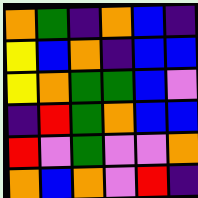[["orange", "green", "indigo", "orange", "blue", "indigo"], ["yellow", "blue", "orange", "indigo", "blue", "blue"], ["yellow", "orange", "green", "green", "blue", "violet"], ["indigo", "red", "green", "orange", "blue", "blue"], ["red", "violet", "green", "violet", "violet", "orange"], ["orange", "blue", "orange", "violet", "red", "indigo"]]